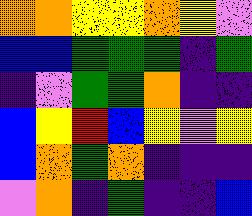[["orange", "orange", "yellow", "yellow", "orange", "yellow", "violet"], ["blue", "blue", "green", "green", "green", "indigo", "green"], ["indigo", "violet", "green", "green", "orange", "indigo", "indigo"], ["blue", "yellow", "red", "blue", "yellow", "violet", "yellow"], ["blue", "orange", "green", "orange", "indigo", "indigo", "indigo"], ["violet", "orange", "indigo", "green", "indigo", "indigo", "blue"]]